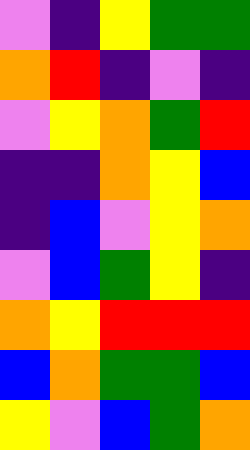[["violet", "indigo", "yellow", "green", "green"], ["orange", "red", "indigo", "violet", "indigo"], ["violet", "yellow", "orange", "green", "red"], ["indigo", "indigo", "orange", "yellow", "blue"], ["indigo", "blue", "violet", "yellow", "orange"], ["violet", "blue", "green", "yellow", "indigo"], ["orange", "yellow", "red", "red", "red"], ["blue", "orange", "green", "green", "blue"], ["yellow", "violet", "blue", "green", "orange"]]